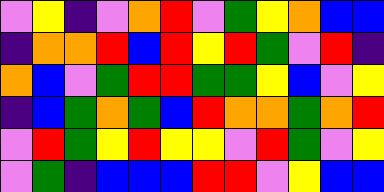[["violet", "yellow", "indigo", "violet", "orange", "red", "violet", "green", "yellow", "orange", "blue", "blue"], ["indigo", "orange", "orange", "red", "blue", "red", "yellow", "red", "green", "violet", "red", "indigo"], ["orange", "blue", "violet", "green", "red", "red", "green", "green", "yellow", "blue", "violet", "yellow"], ["indigo", "blue", "green", "orange", "green", "blue", "red", "orange", "orange", "green", "orange", "red"], ["violet", "red", "green", "yellow", "red", "yellow", "yellow", "violet", "red", "green", "violet", "yellow"], ["violet", "green", "indigo", "blue", "blue", "blue", "red", "red", "violet", "yellow", "blue", "blue"]]